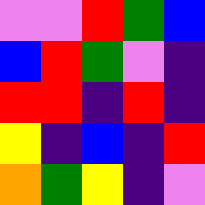[["violet", "violet", "red", "green", "blue"], ["blue", "red", "green", "violet", "indigo"], ["red", "red", "indigo", "red", "indigo"], ["yellow", "indigo", "blue", "indigo", "red"], ["orange", "green", "yellow", "indigo", "violet"]]